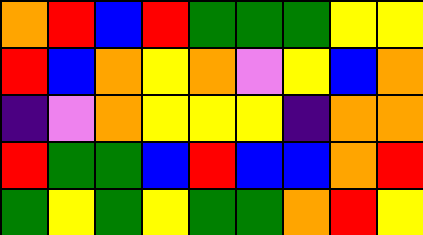[["orange", "red", "blue", "red", "green", "green", "green", "yellow", "yellow"], ["red", "blue", "orange", "yellow", "orange", "violet", "yellow", "blue", "orange"], ["indigo", "violet", "orange", "yellow", "yellow", "yellow", "indigo", "orange", "orange"], ["red", "green", "green", "blue", "red", "blue", "blue", "orange", "red"], ["green", "yellow", "green", "yellow", "green", "green", "orange", "red", "yellow"]]